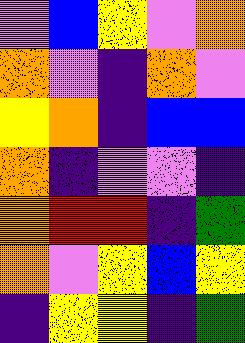[["violet", "blue", "yellow", "violet", "orange"], ["orange", "violet", "indigo", "orange", "violet"], ["yellow", "orange", "indigo", "blue", "blue"], ["orange", "indigo", "violet", "violet", "indigo"], ["orange", "red", "red", "indigo", "green"], ["orange", "violet", "yellow", "blue", "yellow"], ["indigo", "yellow", "yellow", "indigo", "green"]]